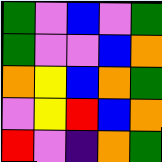[["green", "violet", "blue", "violet", "green"], ["green", "violet", "violet", "blue", "orange"], ["orange", "yellow", "blue", "orange", "green"], ["violet", "yellow", "red", "blue", "orange"], ["red", "violet", "indigo", "orange", "green"]]